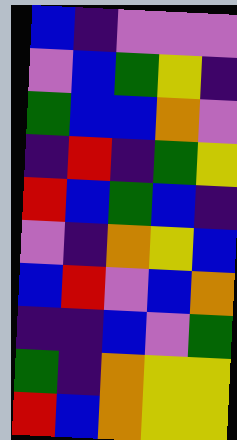[["blue", "indigo", "violet", "violet", "violet"], ["violet", "blue", "green", "yellow", "indigo"], ["green", "blue", "blue", "orange", "violet"], ["indigo", "red", "indigo", "green", "yellow"], ["red", "blue", "green", "blue", "indigo"], ["violet", "indigo", "orange", "yellow", "blue"], ["blue", "red", "violet", "blue", "orange"], ["indigo", "indigo", "blue", "violet", "green"], ["green", "indigo", "orange", "yellow", "yellow"], ["red", "blue", "orange", "yellow", "yellow"]]